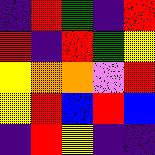[["indigo", "red", "green", "indigo", "red"], ["red", "indigo", "red", "green", "yellow"], ["yellow", "orange", "orange", "violet", "red"], ["yellow", "red", "blue", "red", "blue"], ["indigo", "red", "yellow", "indigo", "indigo"]]